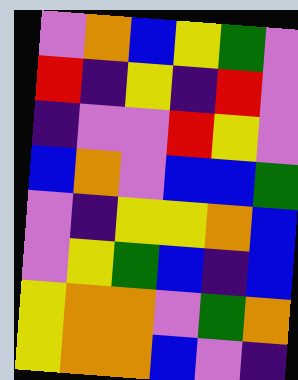[["violet", "orange", "blue", "yellow", "green", "violet"], ["red", "indigo", "yellow", "indigo", "red", "violet"], ["indigo", "violet", "violet", "red", "yellow", "violet"], ["blue", "orange", "violet", "blue", "blue", "green"], ["violet", "indigo", "yellow", "yellow", "orange", "blue"], ["violet", "yellow", "green", "blue", "indigo", "blue"], ["yellow", "orange", "orange", "violet", "green", "orange"], ["yellow", "orange", "orange", "blue", "violet", "indigo"]]